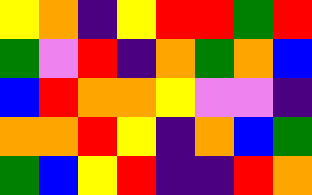[["yellow", "orange", "indigo", "yellow", "red", "red", "green", "red"], ["green", "violet", "red", "indigo", "orange", "green", "orange", "blue"], ["blue", "red", "orange", "orange", "yellow", "violet", "violet", "indigo"], ["orange", "orange", "red", "yellow", "indigo", "orange", "blue", "green"], ["green", "blue", "yellow", "red", "indigo", "indigo", "red", "orange"]]